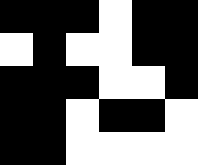[["black", "black", "black", "white", "black", "black"], ["white", "black", "white", "white", "black", "black"], ["black", "black", "black", "white", "white", "black"], ["black", "black", "white", "black", "black", "white"], ["black", "black", "white", "white", "white", "white"]]